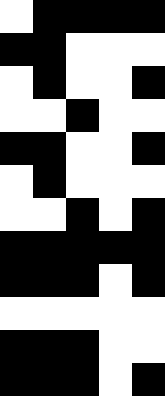[["white", "black", "black", "black", "black"], ["black", "black", "white", "white", "white"], ["white", "black", "white", "white", "black"], ["white", "white", "black", "white", "white"], ["black", "black", "white", "white", "black"], ["white", "black", "white", "white", "white"], ["white", "white", "black", "white", "black"], ["black", "black", "black", "black", "black"], ["black", "black", "black", "white", "black"], ["white", "white", "white", "white", "white"], ["black", "black", "black", "white", "white"], ["black", "black", "black", "white", "black"]]